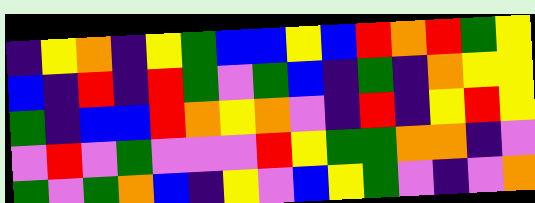[["indigo", "yellow", "orange", "indigo", "yellow", "green", "blue", "blue", "yellow", "blue", "red", "orange", "red", "green", "yellow"], ["blue", "indigo", "red", "indigo", "red", "green", "violet", "green", "blue", "indigo", "green", "indigo", "orange", "yellow", "yellow"], ["green", "indigo", "blue", "blue", "red", "orange", "yellow", "orange", "violet", "indigo", "red", "indigo", "yellow", "red", "yellow"], ["violet", "red", "violet", "green", "violet", "violet", "violet", "red", "yellow", "green", "green", "orange", "orange", "indigo", "violet"], ["green", "violet", "green", "orange", "blue", "indigo", "yellow", "violet", "blue", "yellow", "green", "violet", "indigo", "violet", "orange"]]